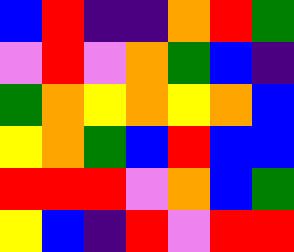[["blue", "red", "indigo", "indigo", "orange", "red", "green"], ["violet", "red", "violet", "orange", "green", "blue", "indigo"], ["green", "orange", "yellow", "orange", "yellow", "orange", "blue"], ["yellow", "orange", "green", "blue", "red", "blue", "blue"], ["red", "red", "red", "violet", "orange", "blue", "green"], ["yellow", "blue", "indigo", "red", "violet", "red", "red"]]